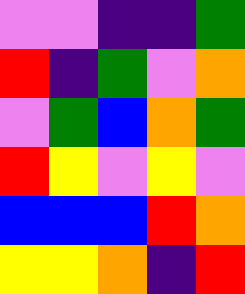[["violet", "violet", "indigo", "indigo", "green"], ["red", "indigo", "green", "violet", "orange"], ["violet", "green", "blue", "orange", "green"], ["red", "yellow", "violet", "yellow", "violet"], ["blue", "blue", "blue", "red", "orange"], ["yellow", "yellow", "orange", "indigo", "red"]]